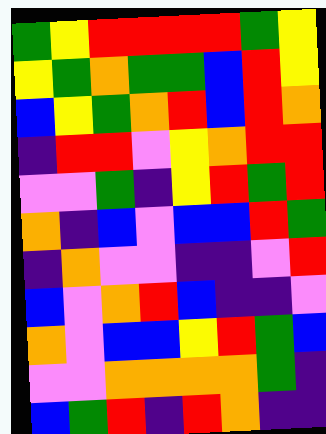[["green", "yellow", "red", "red", "red", "red", "green", "yellow"], ["yellow", "green", "orange", "green", "green", "blue", "red", "yellow"], ["blue", "yellow", "green", "orange", "red", "blue", "red", "orange"], ["indigo", "red", "red", "violet", "yellow", "orange", "red", "red"], ["violet", "violet", "green", "indigo", "yellow", "red", "green", "red"], ["orange", "indigo", "blue", "violet", "blue", "blue", "red", "green"], ["indigo", "orange", "violet", "violet", "indigo", "indigo", "violet", "red"], ["blue", "violet", "orange", "red", "blue", "indigo", "indigo", "violet"], ["orange", "violet", "blue", "blue", "yellow", "red", "green", "blue"], ["violet", "violet", "orange", "orange", "orange", "orange", "green", "indigo"], ["blue", "green", "red", "indigo", "red", "orange", "indigo", "indigo"]]